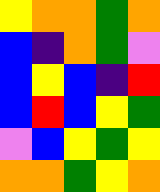[["yellow", "orange", "orange", "green", "orange"], ["blue", "indigo", "orange", "green", "violet"], ["blue", "yellow", "blue", "indigo", "red"], ["blue", "red", "blue", "yellow", "green"], ["violet", "blue", "yellow", "green", "yellow"], ["orange", "orange", "green", "yellow", "orange"]]